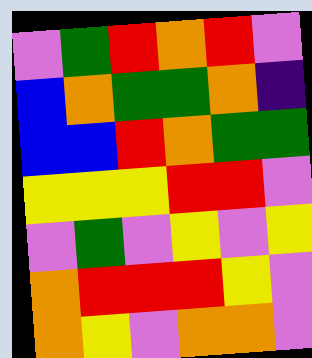[["violet", "green", "red", "orange", "red", "violet"], ["blue", "orange", "green", "green", "orange", "indigo"], ["blue", "blue", "red", "orange", "green", "green"], ["yellow", "yellow", "yellow", "red", "red", "violet"], ["violet", "green", "violet", "yellow", "violet", "yellow"], ["orange", "red", "red", "red", "yellow", "violet"], ["orange", "yellow", "violet", "orange", "orange", "violet"]]